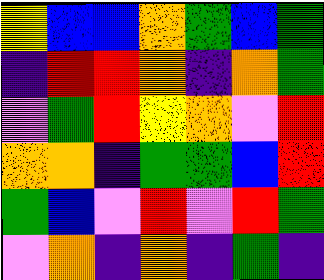[["yellow", "blue", "blue", "orange", "green", "blue", "green"], ["indigo", "red", "red", "orange", "indigo", "orange", "green"], ["violet", "green", "red", "yellow", "orange", "violet", "red"], ["orange", "orange", "indigo", "green", "green", "blue", "red"], ["green", "blue", "violet", "red", "violet", "red", "green"], ["violet", "orange", "indigo", "orange", "indigo", "green", "indigo"]]